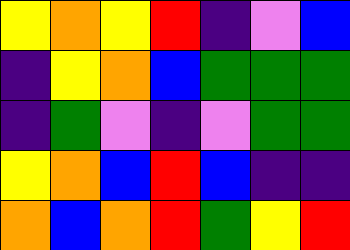[["yellow", "orange", "yellow", "red", "indigo", "violet", "blue"], ["indigo", "yellow", "orange", "blue", "green", "green", "green"], ["indigo", "green", "violet", "indigo", "violet", "green", "green"], ["yellow", "orange", "blue", "red", "blue", "indigo", "indigo"], ["orange", "blue", "orange", "red", "green", "yellow", "red"]]